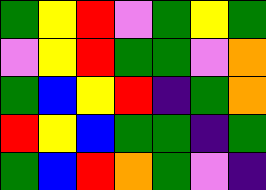[["green", "yellow", "red", "violet", "green", "yellow", "green"], ["violet", "yellow", "red", "green", "green", "violet", "orange"], ["green", "blue", "yellow", "red", "indigo", "green", "orange"], ["red", "yellow", "blue", "green", "green", "indigo", "green"], ["green", "blue", "red", "orange", "green", "violet", "indigo"]]